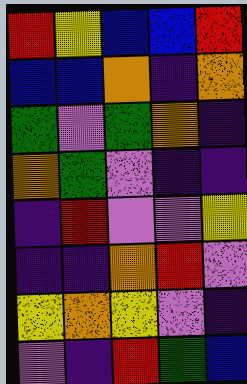[["red", "yellow", "blue", "blue", "red"], ["blue", "blue", "orange", "indigo", "orange"], ["green", "violet", "green", "orange", "indigo"], ["orange", "green", "violet", "indigo", "indigo"], ["indigo", "red", "violet", "violet", "yellow"], ["indigo", "indigo", "orange", "red", "violet"], ["yellow", "orange", "yellow", "violet", "indigo"], ["violet", "indigo", "red", "green", "blue"]]